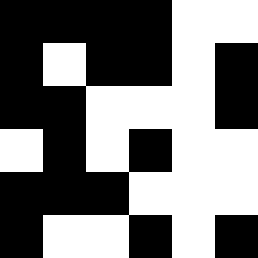[["black", "black", "black", "black", "white", "white"], ["black", "white", "black", "black", "white", "black"], ["black", "black", "white", "white", "white", "black"], ["white", "black", "white", "black", "white", "white"], ["black", "black", "black", "white", "white", "white"], ["black", "white", "white", "black", "white", "black"]]